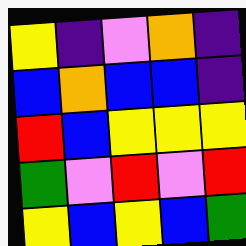[["yellow", "indigo", "violet", "orange", "indigo"], ["blue", "orange", "blue", "blue", "indigo"], ["red", "blue", "yellow", "yellow", "yellow"], ["green", "violet", "red", "violet", "red"], ["yellow", "blue", "yellow", "blue", "green"]]